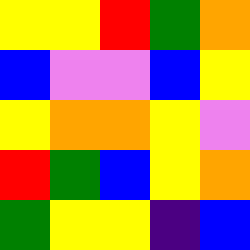[["yellow", "yellow", "red", "green", "orange"], ["blue", "violet", "violet", "blue", "yellow"], ["yellow", "orange", "orange", "yellow", "violet"], ["red", "green", "blue", "yellow", "orange"], ["green", "yellow", "yellow", "indigo", "blue"]]